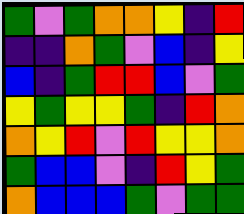[["green", "violet", "green", "orange", "orange", "yellow", "indigo", "red"], ["indigo", "indigo", "orange", "green", "violet", "blue", "indigo", "yellow"], ["blue", "indigo", "green", "red", "red", "blue", "violet", "green"], ["yellow", "green", "yellow", "yellow", "green", "indigo", "red", "orange"], ["orange", "yellow", "red", "violet", "red", "yellow", "yellow", "orange"], ["green", "blue", "blue", "violet", "indigo", "red", "yellow", "green"], ["orange", "blue", "blue", "blue", "green", "violet", "green", "green"]]